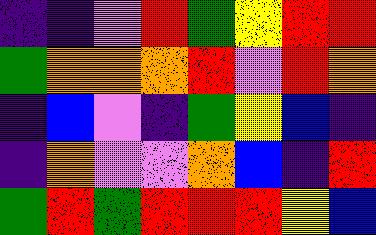[["indigo", "indigo", "violet", "red", "green", "yellow", "red", "red"], ["green", "orange", "orange", "orange", "red", "violet", "red", "orange"], ["indigo", "blue", "violet", "indigo", "green", "yellow", "blue", "indigo"], ["indigo", "orange", "violet", "violet", "orange", "blue", "indigo", "red"], ["green", "red", "green", "red", "red", "red", "yellow", "blue"]]